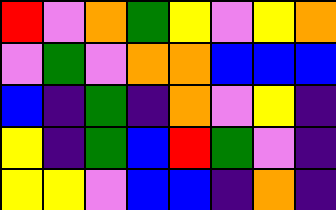[["red", "violet", "orange", "green", "yellow", "violet", "yellow", "orange"], ["violet", "green", "violet", "orange", "orange", "blue", "blue", "blue"], ["blue", "indigo", "green", "indigo", "orange", "violet", "yellow", "indigo"], ["yellow", "indigo", "green", "blue", "red", "green", "violet", "indigo"], ["yellow", "yellow", "violet", "blue", "blue", "indigo", "orange", "indigo"]]